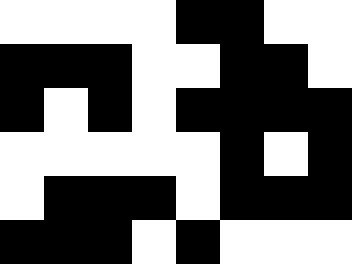[["white", "white", "white", "white", "black", "black", "white", "white"], ["black", "black", "black", "white", "white", "black", "black", "white"], ["black", "white", "black", "white", "black", "black", "black", "black"], ["white", "white", "white", "white", "white", "black", "white", "black"], ["white", "black", "black", "black", "white", "black", "black", "black"], ["black", "black", "black", "white", "black", "white", "white", "white"]]